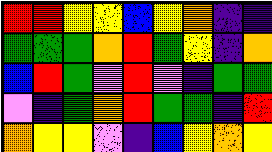[["red", "red", "yellow", "yellow", "blue", "yellow", "orange", "indigo", "indigo"], ["green", "green", "green", "orange", "red", "green", "yellow", "indigo", "orange"], ["blue", "red", "green", "violet", "red", "violet", "indigo", "green", "green"], ["violet", "indigo", "green", "orange", "red", "green", "green", "indigo", "red"], ["orange", "yellow", "yellow", "violet", "indigo", "blue", "yellow", "orange", "yellow"]]